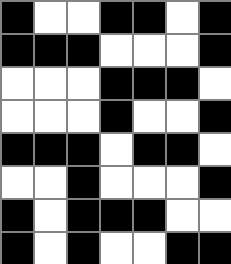[["black", "white", "white", "black", "black", "white", "black"], ["black", "black", "black", "white", "white", "white", "black"], ["white", "white", "white", "black", "black", "black", "white"], ["white", "white", "white", "black", "white", "white", "black"], ["black", "black", "black", "white", "black", "black", "white"], ["white", "white", "black", "white", "white", "white", "black"], ["black", "white", "black", "black", "black", "white", "white"], ["black", "white", "black", "white", "white", "black", "black"]]